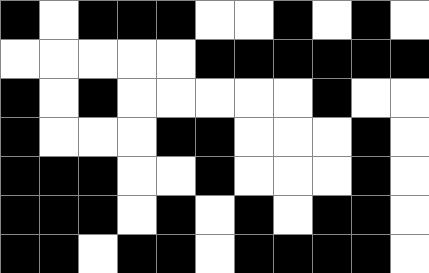[["black", "white", "black", "black", "black", "white", "white", "black", "white", "black", "white"], ["white", "white", "white", "white", "white", "black", "black", "black", "black", "black", "black"], ["black", "white", "black", "white", "white", "white", "white", "white", "black", "white", "white"], ["black", "white", "white", "white", "black", "black", "white", "white", "white", "black", "white"], ["black", "black", "black", "white", "white", "black", "white", "white", "white", "black", "white"], ["black", "black", "black", "white", "black", "white", "black", "white", "black", "black", "white"], ["black", "black", "white", "black", "black", "white", "black", "black", "black", "black", "white"]]